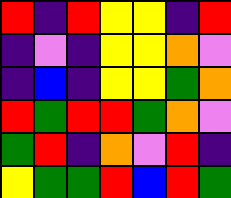[["red", "indigo", "red", "yellow", "yellow", "indigo", "red"], ["indigo", "violet", "indigo", "yellow", "yellow", "orange", "violet"], ["indigo", "blue", "indigo", "yellow", "yellow", "green", "orange"], ["red", "green", "red", "red", "green", "orange", "violet"], ["green", "red", "indigo", "orange", "violet", "red", "indigo"], ["yellow", "green", "green", "red", "blue", "red", "green"]]